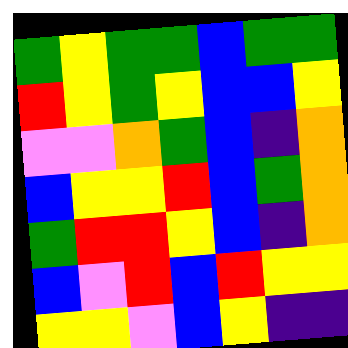[["green", "yellow", "green", "green", "blue", "green", "green"], ["red", "yellow", "green", "yellow", "blue", "blue", "yellow"], ["violet", "violet", "orange", "green", "blue", "indigo", "orange"], ["blue", "yellow", "yellow", "red", "blue", "green", "orange"], ["green", "red", "red", "yellow", "blue", "indigo", "orange"], ["blue", "violet", "red", "blue", "red", "yellow", "yellow"], ["yellow", "yellow", "violet", "blue", "yellow", "indigo", "indigo"]]